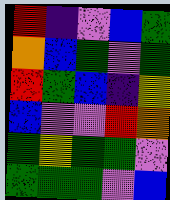[["red", "indigo", "violet", "blue", "green"], ["orange", "blue", "green", "violet", "green"], ["red", "green", "blue", "indigo", "yellow"], ["blue", "violet", "violet", "red", "orange"], ["green", "yellow", "green", "green", "violet"], ["green", "green", "green", "violet", "blue"]]